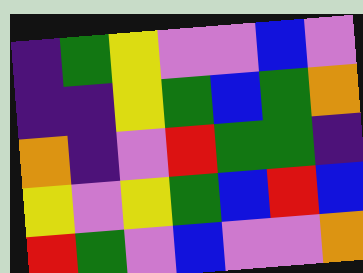[["indigo", "green", "yellow", "violet", "violet", "blue", "violet"], ["indigo", "indigo", "yellow", "green", "blue", "green", "orange"], ["orange", "indigo", "violet", "red", "green", "green", "indigo"], ["yellow", "violet", "yellow", "green", "blue", "red", "blue"], ["red", "green", "violet", "blue", "violet", "violet", "orange"]]